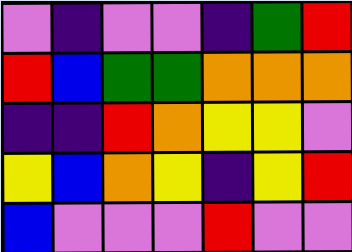[["violet", "indigo", "violet", "violet", "indigo", "green", "red"], ["red", "blue", "green", "green", "orange", "orange", "orange"], ["indigo", "indigo", "red", "orange", "yellow", "yellow", "violet"], ["yellow", "blue", "orange", "yellow", "indigo", "yellow", "red"], ["blue", "violet", "violet", "violet", "red", "violet", "violet"]]